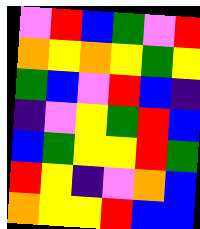[["violet", "red", "blue", "green", "violet", "red"], ["orange", "yellow", "orange", "yellow", "green", "yellow"], ["green", "blue", "violet", "red", "blue", "indigo"], ["indigo", "violet", "yellow", "green", "red", "blue"], ["blue", "green", "yellow", "yellow", "red", "green"], ["red", "yellow", "indigo", "violet", "orange", "blue"], ["orange", "yellow", "yellow", "red", "blue", "blue"]]